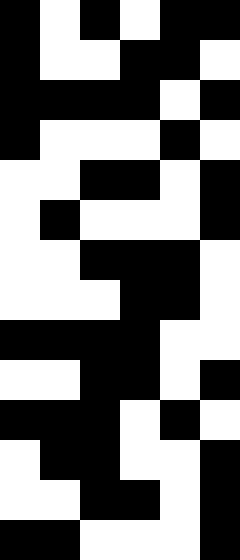[["black", "white", "black", "white", "black", "black"], ["black", "white", "white", "black", "black", "white"], ["black", "black", "black", "black", "white", "black"], ["black", "white", "white", "white", "black", "white"], ["white", "white", "black", "black", "white", "black"], ["white", "black", "white", "white", "white", "black"], ["white", "white", "black", "black", "black", "white"], ["white", "white", "white", "black", "black", "white"], ["black", "black", "black", "black", "white", "white"], ["white", "white", "black", "black", "white", "black"], ["black", "black", "black", "white", "black", "white"], ["white", "black", "black", "white", "white", "black"], ["white", "white", "black", "black", "white", "black"], ["black", "black", "white", "white", "white", "black"]]